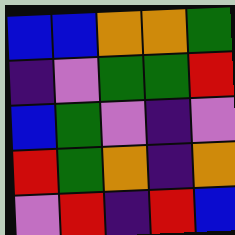[["blue", "blue", "orange", "orange", "green"], ["indigo", "violet", "green", "green", "red"], ["blue", "green", "violet", "indigo", "violet"], ["red", "green", "orange", "indigo", "orange"], ["violet", "red", "indigo", "red", "blue"]]